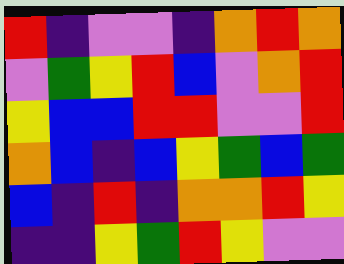[["red", "indigo", "violet", "violet", "indigo", "orange", "red", "orange"], ["violet", "green", "yellow", "red", "blue", "violet", "orange", "red"], ["yellow", "blue", "blue", "red", "red", "violet", "violet", "red"], ["orange", "blue", "indigo", "blue", "yellow", "green", "blue", "green"], ["blue", "indigo", "red", "indigo", "orange", "orange", "red", "yellow"], ["indigo", "indigo", "yellow", "green", "red", "yellow", "violet", "violet"]]